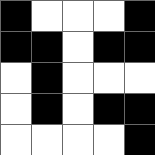[["black", "white", "white", "white", "black"], ["black", "black", "white", "black", "black"], ["white", "black", "white", "white", "white"], ["white", "black", "white", "black", "black"], ["white", "white", "white", "white", "black"]]